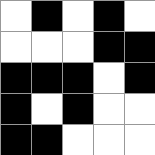[["white", "black", "white", "black", "white"], ["white", "white", "white", "black", "black"], ["black", "black", "black", "white", "black"], ["black", "white", "black", "white", "white"], ["black", "black", "white", "white", "white"]]